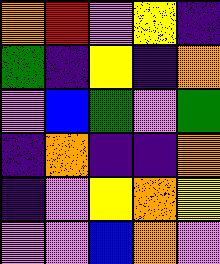[["orange", "red", "violet", "yellow", "indigo"], ["green", "indigo", "yellow", "indigo", "orange"], ["violet", "blue", "green", "violet", "green"], ["indigo", "orange", "indigo", "indigo", "orange"], ["indigo", "violet", "yellow", "orange", "yellow"], ["violet", "violet", "blue", "orange", "violet"]]